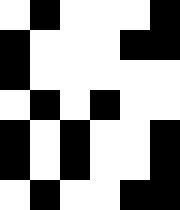[["white", "black", "white", "white", "white", "black"], ["black", "white", "white", "white", "black", "black"], ["black", "white", "white", "white", "white", "white"], ["white", "black", "white", "black", "white", "white"], ["black", "white", "black", "white", "white", "black"], ["black", "white", "black", "white", "white", "black"], ["white", "black", "white", "white", "black", "black"]]